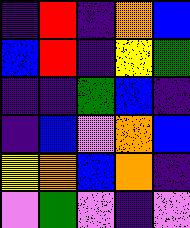[["indigo", "red", "indigo", "orange", "blue"], ["blue", "red", "indigo", "yellow", "green"], ["indigo", "indigo", "green", "blue", "indigo"], ["indigo", "blue", "violet", "orange", "blue"], ["yellow", "orange", "blue", "orange", "indigo"], ["violet", "green", "violet", "indigo", "violet"]]